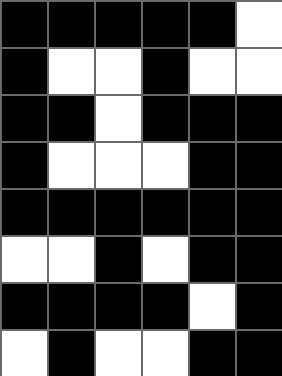[["black", "black", "black", "black", "black", "white"], ["black", "white", "white", "black", "white", "white"], ["black", "black", "white", "black", "black", "black"], ["black", "white", "white", "white", "black", "black"], ["black", "black", "black", "black", "black", "black"], ["white", "white", "black", "white", "black", "black"], ["black", "black", "black", "black", "white", "black"], ["white", "black", "white", "white", "black", "black"]]